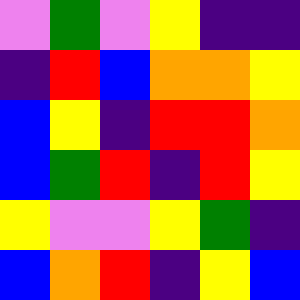[["violet", "green", "violet", "yellow", "indigo", "indigo"], ["indigo", "red", "blue", "orange", "orange", "yellow"], ["blue", "yellow", "indigo", "red", "red", "orange"], ["blue", "green", "red", "indigo", "red", "yellow"], ["yellow", "violet", "violet", "yellow", "green", "indigo"], ["blue", "orange", "red", "indigo", "yellow", "blue"]]